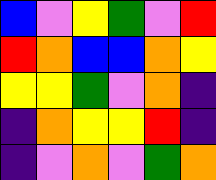[["blue", "violet", "yellow", "green", "violet", "red"], ["red", "orange", "blue", "blue", "orange", "yellow"], ["yellow", "yellow", "green", "violet", "orange", "indigo"], ["indigo", "orange", "yellow", "yellow", "red", "indigo"], ["indigo", "violet", "orange", "violet", "green", "orange"]]